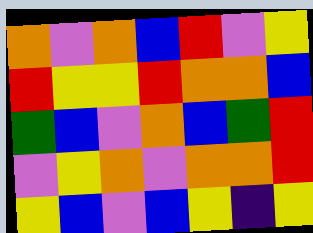[["orange", "violet", "orange", "blue", "red", "violet", "yellow"], ["red", "yellow", "yellow", "red", "orange", "orange", "blue"], ["green", "blue", "violet", "orange", "blue", "green", "red"], ["violet", "yellow", "orange", "violet", "orange", "orange", "red"], ["yellow", "blue", "violet", "blue", "yellow", "indigo", "yellow"]]